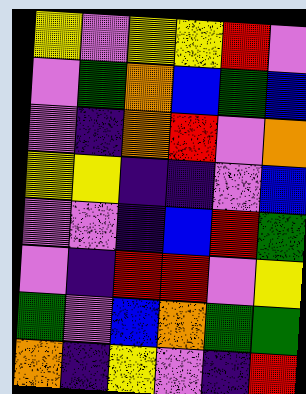[["yellow", "violet", "yellow", "yellow", "red", "violet"], ["violet", "green", "orange", "blue", "green", "blue"], ["violet", "indigo", "orange", "red", "violet", "orange"], ["yellow", "yellow", "indigo", "indigo", "violet", "blue"], ["violet", "violet", "indigo", "blue", "red", "green"], ["violet", "indigo", "red", "red", "violet", "yellow"], ["green", "violet", "blue", "orange", "green", "green"], ["orange", "indigo", "yellow", "violet", "indigo", "red"]]